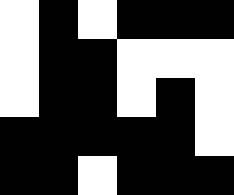[["white", "black", "white", "black", "black", "black"], ["white", "black", "black", "white", "white", "white"], ["white", "black", "black", "white", "black", "white"], ["black", "black", "black", "black", "black", "white"], ["black", "black", "white", "black", "black", "black"]]